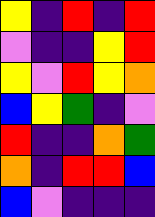[["yellow", "indigo", "red", "indigo", "red"], ["violet", "indigo", "indigo", "yellow", "red"], ["yellow", "violet", "red", "yellow", "orange"], ["blue", "yellow", "green", "indigo", "violet"], ["red", "indigo", "indigo", "orange", "green"], ["orange", "indigo", "red", "red", "blue"], ["blue", "violet", "indigo", "indigo", "indigo"]]